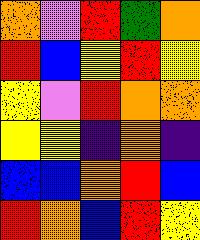[["orange", "violet", "red", "green", "orange"], ["red", "blue", "yellow", "red", "yellow"], ["yellow", "violet", "red", "orange", "orange"], ["yellow", "yellow", "indigo", "orange", "indigo"], ["blue", "blue", "orange", "red", "blue"], ["red", "orange", "blue", "red", "yellow"]]